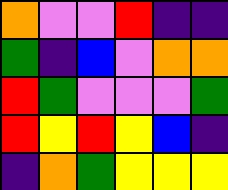[["orange", "violet", "violet", "red", "indigo", "indigo"], ["green", "indigo", "blue", "violet", "orange", "orange"], ["red", "green", "violet", "violet", "violet", "green"], ["red", "yellow", "red", "yellow", "blue", "indigo"], ["indigo", "orange", "green", "yellow", "yellow", "yellow"]]